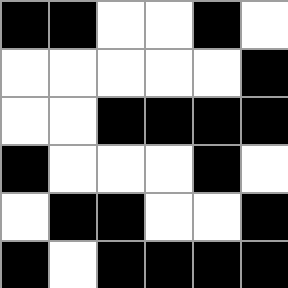[["black", "black", "white", "white", "black", "white"], ["white", "white", "white", "white", "white", "black"], ["white", "white", "black", "black", "black", "black"], ["black", "white", "white", "white", "black", "white"], ["white", "black", "black", "white", "white", "black"], ["black", "white", "black", "black", "black", "black"]]